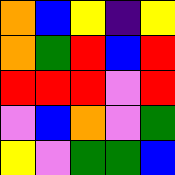[["orange", "blue", "yellow", "indigo", "yellow"], ["orange", "green", "red", "blue", "red"], ["red", "red", "red", "violet", "red"], ["violet", "blue", "orange", "violet", "green"], ["yellow", "violet", "green", "green", "blue"]]